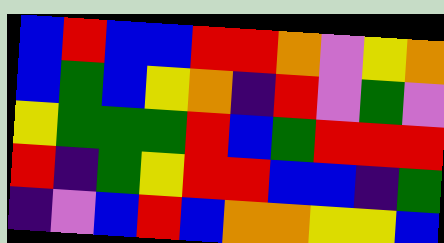[["blue", "red", "blue", "blue", "red", "red", "orange", "violet", "yellow", "orange"], ["blue", "green", "blue", "yellow", "orange", "indigo", "red", "violet", "green", "violet"], ["yellow", "green", "green", "green", "red", "blue", "green", "red", "red", "red"], ["red", "indigo", "green", "yellow", "red", "red", "blue", "blue", "indigo", "green"], ["indigo", "violet", "blue", "red", "blue", "orange", "orange", "yellow", "yellow", "blue"]]